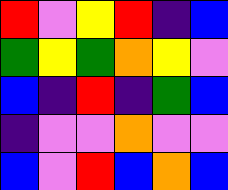[["red", "violet", "yellow", "red", "indigo", "blue"], ["green", "yellow", "green", "orange", "yellow", "violet"], ["blue", "indigo", "red", "indigo", "green", "blue"], ["indigo", "violet", "violet", "orange", "violet", "violet"], ["blue", "violet", "red", "blue", "orange", "blue"]]